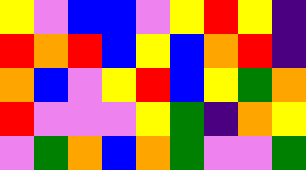[["yellow", "violet", "blue", "blue", "violet", "yellow", "red", "yellow", "indigo"], ["red", "orange", "red", "blue", "yellow", "blue", "orange", "red", "indigo"], ["orange", "blue", "violet", "yellow", "red", "blue", "yellow", "green", "orange"], ["red", "violet", "violet", "violet", "yellow", "green", "indigo", "orange", "yellow"], ["violet", "green", "orange", "blue", "orange", "green", "violet", "violet", "green"]]